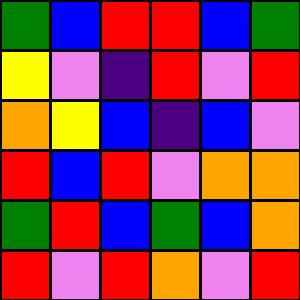[["green", "blue", "red", "red", "blue", "green"], ["yellow", "violet", "indigo", "red", "violet", "red"], ["orange", "yellow", "blue", "indigo", "blue", "violet"], ["red", "blue", "red", "violet", "orange", "orange"], ["green", "red", "blue", "green", "blue", "orange"], ["red", "violet", "red", "orange", "violet", "red"]]